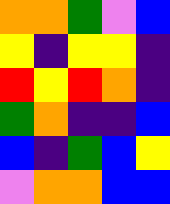[["orange", "orange", "green", "violet", "blue"], ["yellow", "indigo", "yellow", "yellow", "indigo"], ["red", "yellow", "red", "orange", "indigo"], ["green", "orange", "indigo", "indigo", "blue"], ["blue", "indigo", "green", "blue", "yellow"], ["violet", "orange", "orange", "blue", "blue"]]